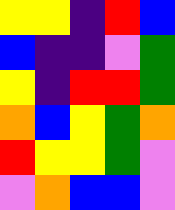[["yellow", "yellow", "indigo", "red", "blue"], ["blue", "indigo", "indigo", "violet", "green"], ["yellow", "indigo", "red", "red", "green"], ["orange", "blue", "yellow", "green", "orange"], ["red", "yellow", "yellow", "green", "violet"], ["violet", "orange", "blue", "blue", "violet"]]